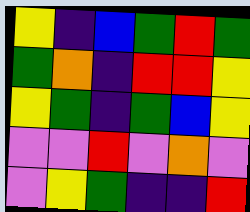[["yellow", "indigo", "blue", "green", "red", "green"], ["green", "orange", "indigo", "red", "red", "yellow"], ["yellow", "green", "indigo", "green", "blue", "yellow"], ["violet", "violet", "red", "violet", "orange", "violet"], ["violet", "yellow", "green", "indigo", "indigo", "red"]]